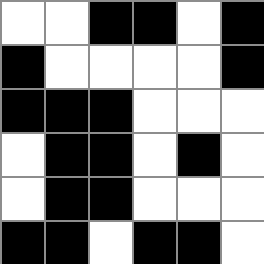[["white", "white", "black", "black", "white", "black"], ["black", "white", "white", "white", "white", "black"], ["black", "black", "black", "white", "white", "white"], ["white", "black", "black", "white", "black", "white"], ["white", "black", "black", "white", "white", "white"], ["black", "black", "white", "black", "black", "white"]]